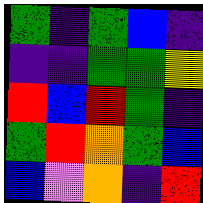[["green", "indigo", "green", "blue", "indigo"], ["indigo", "indigo", "green", "green", "yellow"], ["red", "blue", "red", "green", "indigo"], ["green", "red", "orange", "green", "blue"], ["blue", "violet", "orange", "indigo", "red"]]